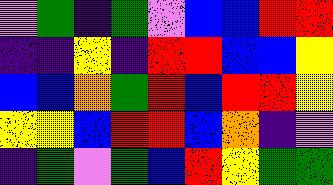[["violet", "green", "indigo", "green", "violet", "blue", "blue", "red", "red"], ["indigo", "indigo", "yellow", "indigo", "red", "red", "blue", "blue", "yellow"], ["blue", "blue", "orange", "green", "red", "blue", "red", "red", "yellow"], ["yellow", "yellow", "blue", "red", "red", "blue", "orange", "indigo", "violet"], ["indigo", "green", "violet", "green", "blue", "red", "yellow", "green", "green"]]